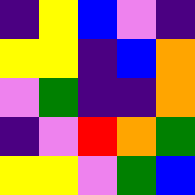[["indigo", "yellow", "blue", "violet", "indigo"], ["yellow", "yellow", "indigo", "blue", "orange"], ["violet", "green", "indigo", "indigo", "orange"], ["indigo", "violet", "red", "orange", "green"], ["yellow", "yellow", "violet", "green", "blue"]]